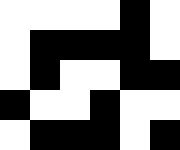[["white", "white", "white", "white", "black", "white"], ["white", "black", "black", "black", "black", "white"], ["white", "black", "white", "white", "black", "black"], ["black", "white", "white", "black", "white", "white"], ["white", "black", "black", "black", "white", "black"]]